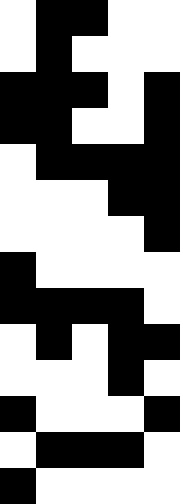[["white", "black", "black", "white", "white"], ["white", "black", "white", "white", "white"], ["black", "black", "black", "white", "black"], ["black", "black", "white", "white", "black"], ["white", "black", "black", "black", "black"], ["white", "white", "white", "black", "black"], ["white", "white", "white", "white", "black"], ["black", "white", "white", "white", "white"], ["black", "black", "black", "black", "white"], ["white", "black", "white", "black", "black"], ["white", "white", "white", "black", "white"], ["black", "white", "white", "white", "black"], ["white", "black", "black", "black", "white"], ["black", "white", "white", "white", "white"]]